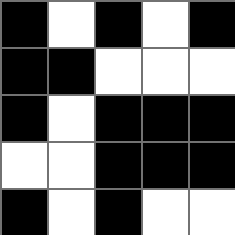[["black", "white", "black", "white", "black"], ["black", "black", "white", "white", "white"], ["black", "white", "black", "black", "black"], ["white", "white", "black", "black", "black"], ["black", "white", "black", "white", "white"]]